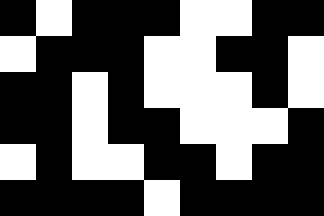[["black", "white", "black", "black", "black", "white", "white", "black", "black"], ["white", "black", "black", "black", "white", "white", "black", "black", "white"], ["black", "black", "white", "black", "white", "white", "white", "black", "white"], ["black", "black", "white", "black", "black", "white", "white", "white", "black"], ["white", "black", "white", "white", "black", "black", "white", "black", "black"], ["black", "black", "black", "black", "white", "black", "black", "black", "black"]]